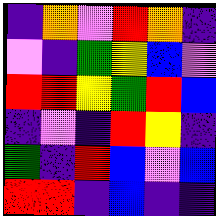[["indigo", "orange", "violet", "red", "orange", "indigo"], ["violet", "indigo", "green", "yellow", "blue", "violet"], ["red", "red", "yellow", "green", "red", "blue"], ["indigo", "violet", "indigo", "red", "yellow", "indigo"], ["green", "indigo", "red", "blue", "violet", "blue"], ["red", "red", "indigo", "blue", "indigo", "indigo"]]